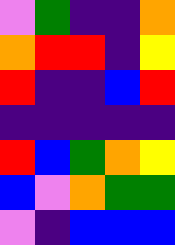[["violet", "green", "indigo", "indigo", "orange"], ["orange", "red", "red", "indigo", "yellow"], ["red", "indigo", "indigo", "blue", "red"], ["indigo", "indigo", "indigo", "indigo", "indigo"], ["red", "blue", "green", "orange", "yellow"], ["blue", "violet", "orange", "green", "green"], ["violet", "indigo", "blue", "blue", "blue"]]